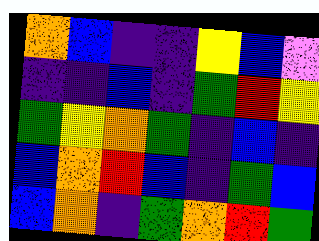[["orange", "blue", "indigo", "indigo", "yellow", "blue", "violet"], ["indigo", "indigo", "blue", "indigo", "green", "red", "yellow"], ["green", "yellow", "orange", "green", "indigo", "blue", "indigo"], ["blue", "orange", "red", "blue", "indigo", "green", "blue"], ["blue", "orange", "indigo", "green", "orange", "red", "green"]]